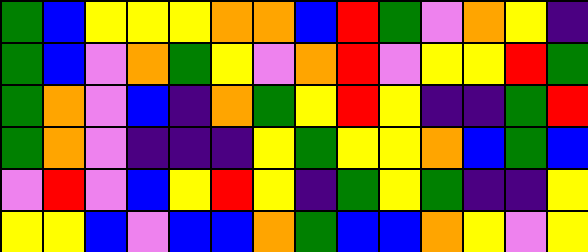[["green", "blue", "yellow", "yellow", "yellow", "orange", "orange", "blue", "red", "green", "violet", "orange", "yellow", "indigo"], ["green", "blue", "violet", "orange", "green", "yellow", "violet", "orange", "red", "violet", "yellow", "yellow", "red", "green"], ["green", "orange", "violet", "blue", "indigo", "orange", "green", "yellow", "red", "yellow", "indigo", "indigo", "green", "red"], ["green", "orange", "violet", "indigo", "indigo", "indigo", "yellow", "green", "yellow", "yellow", "orange", "blue", "green", "blue"], ["violet", "red", "violet", "blue", "yellow", "red", "yellow", "indigo", "green", "yellow", "green", "indigo", "indigo", "yellow"], ["yellow", "yellow", "blue", "violet", "blue", "blue", "orange", "green", "blue", "blue", "orange", "yellow", "violet", "yellow"]]